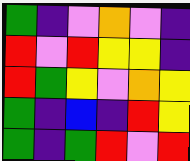[["green", "indigo", "violet", "orange", "violet", "indigo"], ["red", "violet", "red", "yellow", "yellow", "indigo"], ["red", "green", "yellow", "violet", "orange", "yellow"], ["green", "indigo", "blue", "indigo", "red", "yellow"], ["green", "indigo", "green", "red", "violet", "red"]]